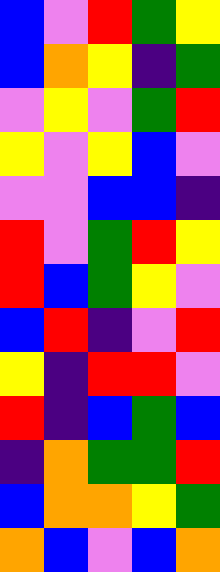[["blue", "violet", "red", "green", "yellow"], ["blue", "orange", "yellow", "indigo", "green"], ["violet", "yellow", "violet", "green", "red"], ["yellow", "violet", "yellow", "blue", "violet"], ["violet", "violet", "blue", "blue", "indigo"], ["red", "violet", "green", "red", "yellow"], ["red", "blue", "green", "yellow", "violet"], ["blue", "red", "indigo", "violet", "red"], ["yellow", "indigo", "red", "red", "violet"], ["red", "indigo", "blue", "green", "blue"], ["indigo", "orange", "green", "green", "red"], ["blue", "orange", "orange", "yellow", "green"], ["orange", "blue", "violet", "blue", "orange"]]